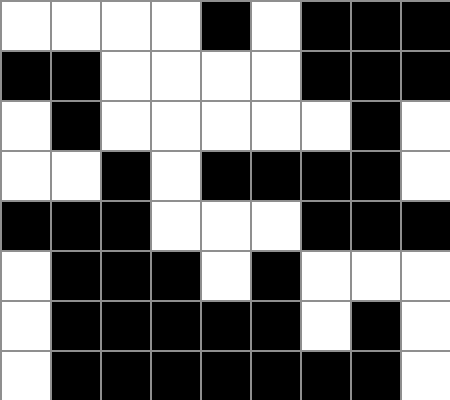[["white", "white", "white", "white", "black", "white", "black", "black", "black"], ["black", "black", "white", "white", "white", "white", "black", "black", "black"], ["white", "black", "white", "white", "white", "white", "white", "black", "white"], ["white", "white", "black", "white", "black", "black", "black", "black", "white"], ["black", "black", "black", "white", "white", "white", "black", "black", "black"], ["white", "black", "black", "black", "white", "black", "white", "white", "white"], ["white", "black", "black", "black", "black", "black", "white", "black", "white"], ["white", "black", "black", "black", "black", "black", "black", "black", "white"]]